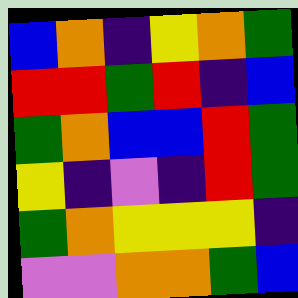[["blue", "orange", "indigo", "yellow", "orange", "green"], ["red", "red", "green", "red", "indigo", "blue"], ["green", "orange", "blue", "blue", "red", "green"], ["yellow", "indigo", "violet", "indigo", "red", "green"], ["green", "orange", "yellow", "yellow", "yellow", "indigo"], ["violet", "violet", "orange", "orange", "green", "blue"]]